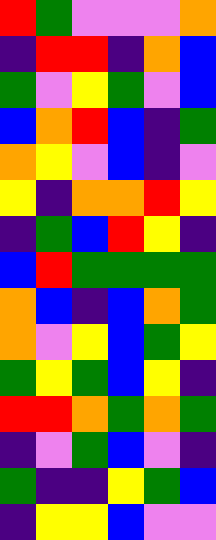[["red", "green", "violet", "violet", "violet", "orange"], ["indigo", "red", "red", "indigo", "orange", "blue"], ["green", "violet", "yellow", "green", "violet", "blue"], ["blue", "orange", "red", "blue", "indigo", "green"], ["orange", "yellow", "violet", "blue", "indigo", "violet"], ["yellow", "indigo", "orange", "orange", "red", "yellow"], ["indigo", "green", "blue", "red", "yellow", "indigo"], ["blue", "red", "green", "green", "green", "green"], ["orange", "blue", "indigo", "blue", "orange", "green"], ["orange", "violet", "yellow", "blue", "green", "yellow"], ["green", "yellow", "green", "blue", "yellow", "indigo"], ["red", "red", "orange", "green", "orange", "green"], ["indigo", "violet", "green", "blue", "violet", "indigo"], ["green", "indigo", "indigo", "yellow", "green", "blue"], ["indigo", "yellow", "yellow", "blue", "violet", "violet"]]